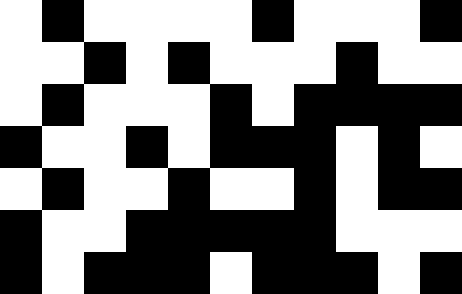[["white", "black", "white", "white", "white", "white", "black", "white", "white", "white", "black"], ["white", "white", "black", "white", "black", "white", "white", "white", "black", "white", "white"], ["white", "black", "white", "white", "white", "black", "white", "black", "black", "black", "black"], ["black", "white", "white", "black", "white", "black", "black", "black", "white", "black", "white"], ["white", "black", "white", "white", "black", "white", "white", "black", "white", "black", "black"], ["black", "white", "white", "black", "black", "black", "black", "black", "white", "white", "white"], ["black", "white", "black", "black", "black", "white", "black", "black", "black", "white", "black"]]